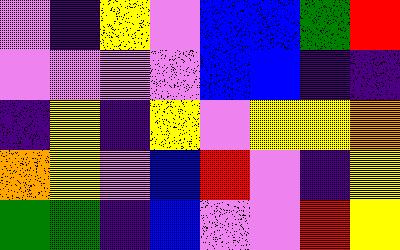[["violet", "indigo", "yellow", "violet", "blue", "blue", "green", "red"], ["violet", "violet", "violet", "violet", "blue", "blue", "indigo", "indigo"], ["indigo", "yellow", "indigo", "yellow", "violet", "yellow", "yellow", "orange"], ["orange", "yellow", "violet", "blue", "red", "violet", "indigo", "yellow"], ["green", "green", "indigo", "blue", "violet", "violet", "red", "yellow"]]